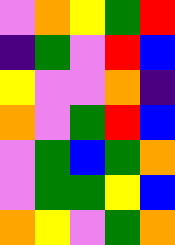[["violet", "orange", "yellow", "green", "red"], ["indigo", "green", "violet", "red", "blue"], ["yellow", "violet", "violet", "orange", "indigo"], ["orange", "violet", "green", "red", "blue"], ["violet", "green", "blue", "green", "orange"], ["violet", "green", "green", "yellow", "blue"], ["orange", "yellow", "violet", "green", "orange"]]